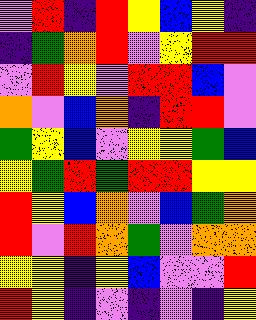[["violet", "red", "indigo", "red", "yellow", "blue", "yellow", "indigo"], ["indigo", "green", "orange", "red", "violet", "yellow", "red", "red"], ["violet", "red", "yellow", "violet", "red", "red", "blue", "violet"], ["orange", "violet", "blue", "orange", "indigo", "red", "red", "violet"], ["green", "yellow", "blue", "violet", "yellow", "yellow", "green", "blue"], ["yellow", "green", "red", "green", "red", "red", "yellow", "yellow"], ["red", "yellow", "blue", "orange", "violet", "blue", "green", "orange"], ["red", "violet", "red", "orange", "green", "violet", "orange", "orange"], ["yellow", "yellow", "indigo", "yellow", "blue", "violet", "violet", "red"], ["red", "yellow", "indigo", "violet", "indigo", "violet", "indigo", "yellow"]]